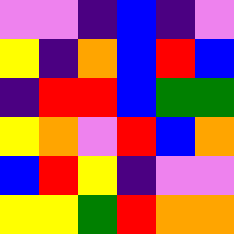[["violet", "violet", "indigo", "blue", "indigo", "violet"], ["yellow", "indigo", "orange", "blue", "red", "blue"], ["indigo", "red", "red", "blue", "green", "green"], ["yellow", "orange", "violet", "red", "blue", "orange"], ["blue", "red", "yellow", "indigo", "violet", "violet"], ["yellow", "yellow", "green", "red", "orange", "orange"]]